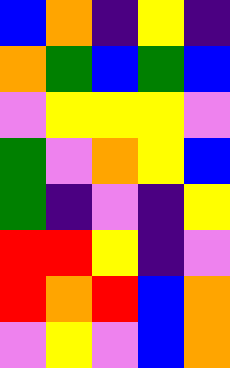[["blue", "orange", "indigo", "yellow", "indigo"], ["orange", "green", "blue", "green", "blue"], ["violet", "yellow", "yellow", "yellow", "violet"], ["green", "violet", "orange", "yellow", "blue"], ["green", "indigo", "violet", "indigo", "yellow"], ["red", "red", "yellow", "indigo", "violet"], ["red", "orange", "red", "blue", "orange"], ["violet", "yellow", "violet", "blue", "orange"]]